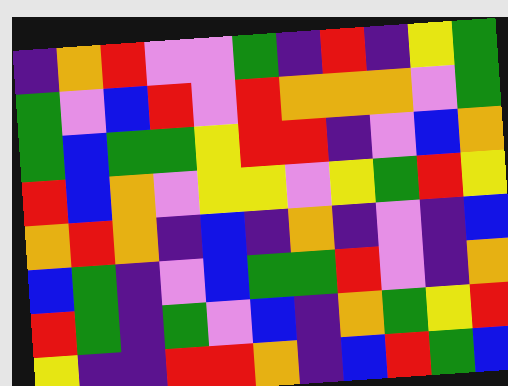[["indigo", "orange", "red", "violet", "violet", "green", "indigo", "red", "indigo", "yellow", "green"], ["green", "violet", "blue", "red", "violet", "red", "orange", "orange", "orange", "violet", "green"], ["green", "blue", "green", "green", "yellow", "red", "red", "indigo", "violet", "blue", "orange"], ["red", "blue", "orange", "violet", "yellow", "yellow", "violet", "yellow", "green", "red", "yellow"], ["orange", "red", "orange", "indigo", "blue", "indigo", "orange", "indigo", "violet", "indigo", "blue"], ["blue", "green", "indigo", "violet", "blue", "green", "green", "red", "violet", "indigo", "orange"], ["red", "green", "indigo", "green", "violet", "blue", "indigo", "orange", "green", "yellow", "red"], ["yellow", "indigo", "indigo", "red", "red", "orange", "indigo", "blue", "red", "green", "blue"]]